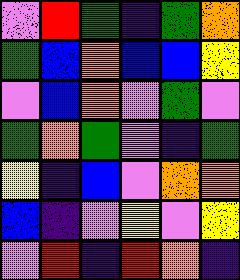[["violet", "red", "green", "indigo", "green", "orange"], ["green", "blue", "orange", "blue", "blue", "yellow"], ["violet", "blue", "orange", "violet", "green", "violet"], ["green", "orange", "green", "violet", "indigo", "green"], ["yellow", "indigo", "blue", "violet", "orange", "orange"], ["blue", "indigo", "violet", "yellow", "violet", "yellow"], ["violet", "red", "indigo", "red", "orange", "indigo"]]